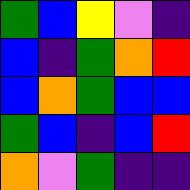[["green", "blue", "yellow", "violet", "indigo"], ["blue", "indigo", "green", "orange", "red"], ["blue", "orange", "green", "blue", "blue"], ["green", "blue", "indigo", "blue", "red"], ["orange", "violet", "green", "indigo", "indigo"]]